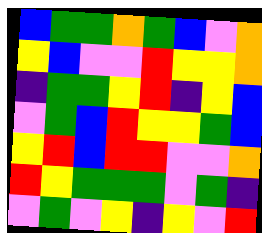[["blue", "green", "green", "orange", "green", "blue", "violet", "orange"], ["yellow", "blue", "violet", "violet", "red", "yellow", "yellow", "orange"], ["indigo", "green", "green", "yellow", "red", "indigo", "yellow", "blue"], ["violet", "green", "blue", "red", "yellow", "yellow", "green", "blue"], ["yellow", "red", "blue", "red", "red", "violet", "violet", "orange"], ["red", "yellow", "green", "green", "green", "violet", "green", "indigo"], ["violet", "green", "violet", "yellow", "indigo", "yellow", "violet", "red"]]